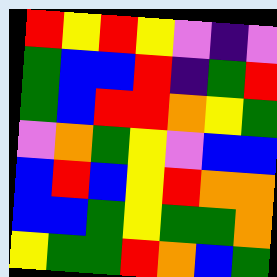[["red", "yellow", "red", "yellow", "violet", "indigo", "violet"], ["green", "blue", "blue", "red", "indigo", "green", "red"], ["green", "blue", "red", "red", "orange", "yellow", "green"], ["violet", "orange", "green", "yellow", "violet", "blue", "blue"], ["blue", "red", "blue", "yellow", "red", "orange", "orange"], ["blue", "blue", "green", "yellow", "green", "green", "orange"], ["yellow", "green", "green", "red", "orange", "blue", "green"]]